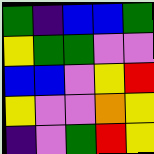[["green", "indigo", "blue", "blue", "green"], ["yellow", "green", "green", "violet", "violet"], ["blue", "blue", "violet", "yellow", "red"], ["yellow", "violet", "violet", "orange", "yellow"], ["indigo", "violet", "green", "red", "yellow"]]